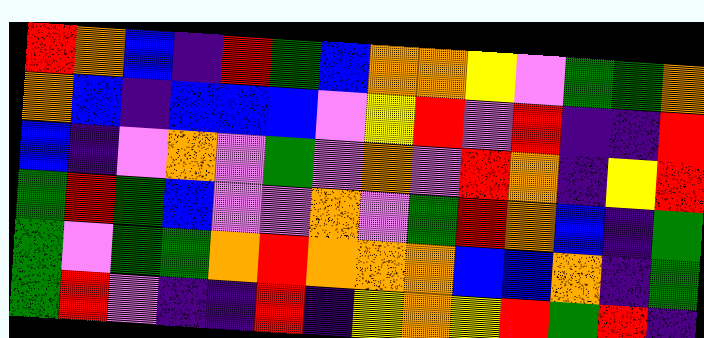[["red", "orange", "blue", "indigo", "red", "green", "blue", "orange", "orange", "yellow", "violet", "green", "green", "orange"], ["orange", "blue", "indigo", "blue", "blue", "blue", "violet", "yellow", "red", "violet", "red", "indigo", "indigo", "red"], ["blue", "indigo", "violet", "orange", "violet", "green", "violet", "orange", "violet", "red", "orange", "indigo", "yellow", "red"], ["green", "red", "green", "blue", "violet", "violet", "orange", "violet", "green", "red", "orange", "blue", "indigo", "green"], ["green", "violet", "green", "green", "orange", "red", "orange", "orange", "orange", "blue", "blue", "orange", "indigo", "green"], ["green", "red", "violet", "indigo", "indigo", "red", "indigo", "yellow", "orange", "yellow", "red", "green", "red", "indigo"]]